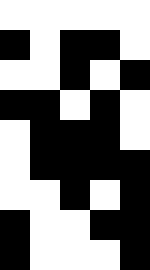[["white", "white", "white", "white", "white"], ["black", "white", "black", "black", "white"], ["white", "white", "black", "white", "black"], ["black", "black", "white", "black", "white"], ["white", "black", "black", "black", "white"], ["white", "black", "black", "black", "black"], ["white", "white", "black", "white", "black"], ["black", "white", "white", "black", "black"], ["black", "white", "white", "white", "black"]]